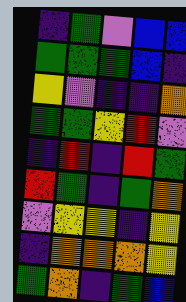[["indigo", "green", "violet", "blue", "blue"], ["green", "green", "green", "blue", "indigo"], ["yellow", "violet", "indigo", "indigo", "orange"], ["green", "green", "yellow", "red", "violet"], ["indigo", "red", "indigo", "red", "green"], ["red", "green", "indigo", "green", "orange"], ["violet", "yellow", "yellow", "indigo", "yellow"], ["indigo", "orange", "orange", "orange", "yellow"], ["green", "orange", "indigo", "green", "blue"]]